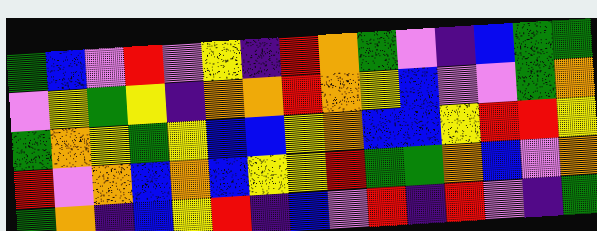[["green", "blue", "violet", "red", "violet", "yellow", "indigo", "red", "orange", "green", "violet", "indigo", "blue", "green", "green"], ["violet", "yellow", "green", "yellow", "indigo", "orange", "orange", "red", "orange", "yellow", "blue", "violet", "violet", "green", "orange"], ["green", "orange", "yellow", "green", "yellow", "blue", "blue", "yellow", "orange", "blue", "blue", "yellow", "red", "red", "yellow"], ["red", "violet", "orange", "blue", "orange", "blue", "yellow", "yellow", "red", "green", "green", "orange", "blue", "violet", "orange"], ["green", "orange", "indigo", "blue", "yellow", "red", "indigo", "blue", "violet", "red", "indigo", "red", "violet", "indigo", "green"]]